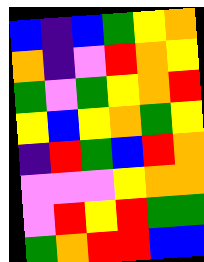[["blue", "indigo", "blue", "green", "yellow", "orange"], ["orange", "indigo", "violet", "red", "orange", "yellow"], ["green", "violet", "green", "yellow", "orange", "red"], ["yellow", "blue", "yellow", "orange", "green", "yellow"], ["indigo", "red", "green", "blue", "red", "orange"], ["violet", "violet", "violet", "yellow", "orange", "orange"], ["violet", "red", "yellow", "red", "green", "green"], ["green", "orange", "red", "red", "blue", "blue"]]